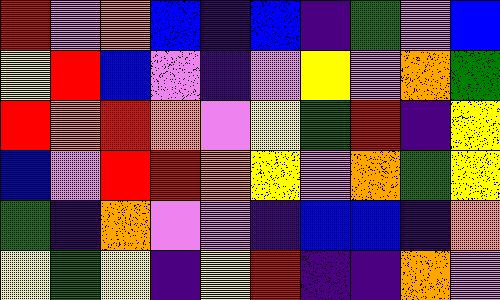[["red", "violet", "orange", "blue", "indigo", "blue", "indigo", "green", "violet", "blue"], ["yellow", "red", "blue", "violet", "indigo", "violet", "yellow", "violet", "orange", "green"], ["red", "orange", "red", "orange", "violet", "yellow", "green", "red", "indigo", "yellow"], ["blue", "violet", "red", "red", "orange", "yellow", "violet", "orange", "green", "yellow"], ["green", "indigo", "orange", "violet", "violet", "indigo", "blue", "blue", "indigo", "orange"], ["yellow", "green", "yellow", "indigo", "yellow", "red", "indigo", "indigo", "orange", "violet"]]